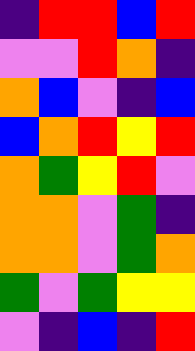[["indigo", "red", "red", "blue", "red"], ["violet", "violet", "red", "orange", "indigo"], ["orange", "blue", "violet", "indigo", "blue"], ["blue", "orange", "red", "yellow", "red"], ["orange", "green", "yellow", "red", "violet"], ["orange", "orange", "violet", "green", "indigo"], ["orange", "orange", "violet", "green", "orange"], ["green", "violet", "green", "yellow", "yellow"], ["violet", "indigo", "blue", "indigo", "red"]]